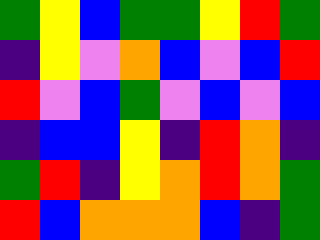[["green", "yellow", "blue", "green", "green", "yellow", "red", "green"], ["indigo", "yellow", "violet", "orange", "blue", "violet", "blue", "red"], ["red", "violet", "blue", "green", "violet", "blue", "violet", "blue"], ["indigo", "blue", "blue", "yellow", "indigo", "red", "orange", "indigo"], ["green", "red", "indigo", "yellow", "orange", "red", "orange", "green"], ["red", "blue", "orange", "orange", "orange", "blue", "indigo", "green"]]